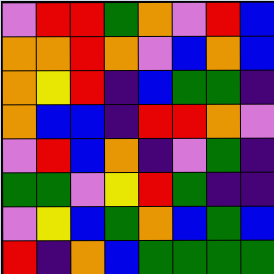[["violet", "red", "red", "green", "orange", "violet", "red", "blue"], ["orange", "orange", "red", "orange", "violet", "blue", "orange", "blue"], ["orange", "yellow", "red", "indigo", "blue", "green", "green", "indigo"], ["orange", "blue", "blue", "indigo", "red", "red", "orange", "violet"], ["violet", "red", "blue", "orange", "indigo", "violet", "green", "indigo"], ["green", "green", "violet", "yellow", "red", "green", "indigo", "indigo"], ["violet", "yellow", "blue", "green", "orange", "blue", "green", "blue"], ["red", "indigo", "orange", "blue", "green", "green", "green", "green"]]